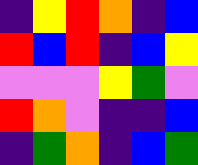[["indigo", "yellow", "red", "orange", "indigo", "blue"], ["red", "blue", "red", "indigo", "blue", "yellow"], ["violet", "violet", "violet", "yellow", "green", "violet"], ["red", "orange", "violet", "indigo", "indigo", "blue"], ["indigo", "green", "orange", "indigo", "blue", "green"]]